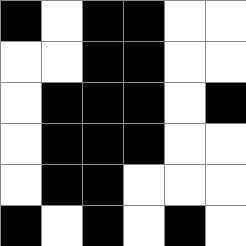[["black", "white", "black", "black", "white", "white"], ["white", "white", "black", "black", "white", "white"], ["white", "black", "black", "black", "white", "black"], ["white", "black", "black", "black", "white", "white"], ["white", "black", "black", "white", "white", "white"], ["black", "white", "black", "white", "black", "white"]]